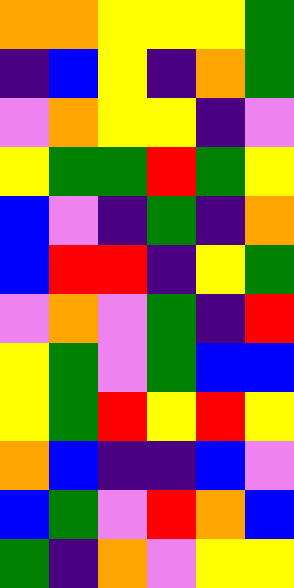[["orange", "orange", "yellow", "yellow", "yellow", "green"], ["indigo", "blue", "yellow", "indigo", "orange", "green"], ["violet", "orange", "yellow", "yellow", "indigo", "violet"], ["yellow", "green", "green", "red", "green", "yellow"], ["blue", "violet", "indigo", "green", "indigo", "orange"], ["blue", "red", "red", "indigo", "yellow", "green"], ["violet", "orange", "violet", "green", "indigo", "red"], ["yellow", "green", "violet", "green", "blue", "blue"], ["yellow", "green", "red", "yellow", "red", "yellow"], ["orange", "blue", "indigo", "indigo", "blue", "violet"], ["blue", "green", "violet", "red", "orange", "blue"], ["green", "indigo", "orange", "violet", "yellow", "yellow"]]